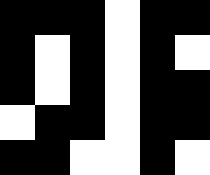[["black", "black", "black", "white", "black", "black"], ["black", "white", "black", "white", "black", "white"], ["black", "white", "black", "white", "black", "black"], ["white", "black", "black", "white", "black", "black"], ["black", "black", "white", "white", "black", "white"]]